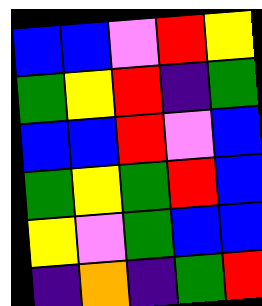[["blue", "blue", "violet", "red", "yellow"], ["green", "yellow", "red", "indigo", "green"], ["blue", "blue", "red", "violet", "blue"], ["green", "yellow", "green", "red", "blue"], ["yellow", "violet", "green", "blue", "blue"], ["indigo", "orange", "indigo", "green", "red"]]